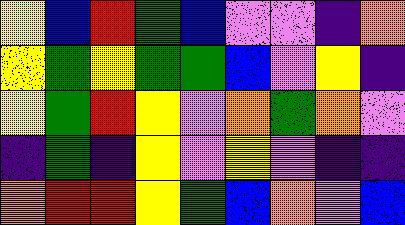[["yellow", "blue", "red", "green", "blue", "violet", "violet", "indigo", "orange"], ["yellow", "green", "yellow", "green", "green", "blue", "violet", "yellow", "indigo"], ["yellow", "green", "red", "yellow", "violet", "orange", "green", "orange", "violet"], ["indigo", "green", "indigo", "yellow", "violet", "yellow", "violet", "indigo", "indigo"], ["orange", "red", "red", "yellow", "green", "blue", "orange", "violet", "blue"]]